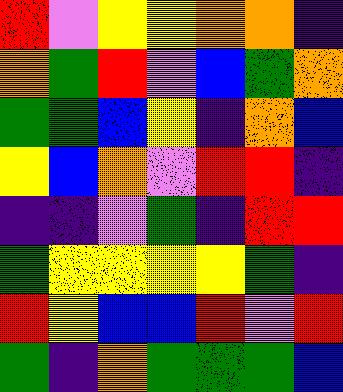[["red", "violet", "yellow", "yellow", "orange", "orange", "indigo"], ["orange", "green", "red", "violet", "blue", "green", "orange"], ["green", "green", "blue", "yellow", "indigo", "orange", "blue"], ["yellow", "blue", "orange", "violet", "red", "red", "indigo"], ["indigo", "indigo", "violet", "green", "indigo", "red", "red"], ["green", "yellow", "yellow", "yellow", "yellow", "green", "indigo"], ["red", "yellow", "blue", "blue", "red", "violet", "red"], ["green", "indigo", "orange", "green", "green", "green", "blue"]]